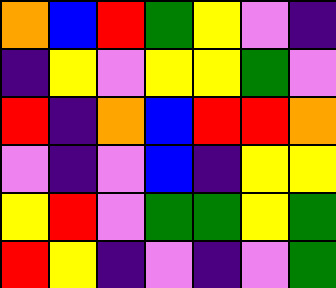[["orange", "blue", "red", "green", "yellow", "violet", "indigo"], ["indigo", "yellow", "violet", "yellow", "yellow", "green", "violet"], ["red", "indigo", "orange", "blue", "red", "red", "orange"], ["violet", "indigo", "violet", "blue", "indigo", "yellow", "yellow"], ["yellow", "red", "violet", "green", "green", "yellow", "green"], ["red", "yellow", "indigo", "violet", "indigo", "violet", "green"]]